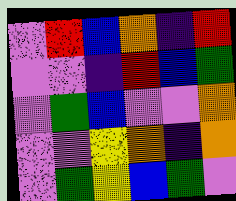[["violet", "red", "blue", "orange", "indigo", "red"], ["violet", "violet", "indigo", "red", "blue", "green"], ["violet", "green", "blue", "violet", "violet", "orange"], ["violet", "violet", "yellow", "orange", "indigo", "orange"], ["violet", "green", "yellow", "blue", "green", "violet"]]